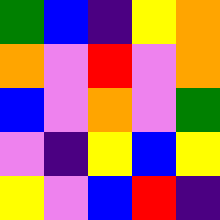[["green", "blue", "indigo", "yellow", "orange"], ["orange", "violet", "red", "violet", "orange"], ["blue", "violet", "orange", "violet", "green"], ["violet", "indigo", "yellow", "blue", "yellow"], ["yellow", "violet", "blue", "red", "indigo"]]